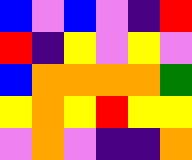[["blue", "violet", "blue", "violet", "indigo", "red"], ["red", "indigo", "yellow", "violet", "yellow", "violet"], ["blue", "orange", "orange", "orange", "orange", "green"], ["yellow", "orange", "yellow", "red", "yellow", "yellow"], ["violet", "orange", "violet", "indigo", "indigo", "orange"]]